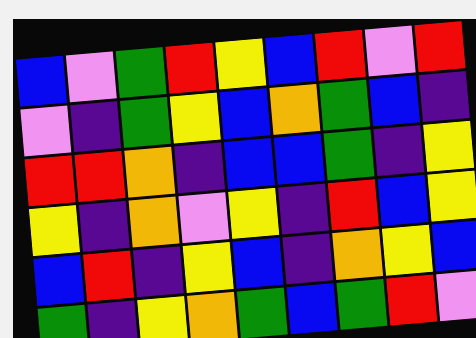[["blue", "violet", "green", "red", "yellow", "blue", "red", "violet", "red"], ["violet", "indigo", "green", "yellow", "blue", "orange", "green", "blue", "indigo"], ["red", "red", "orange", "indigo", "blue", "blue", "green", "indigo", "yellow"], ["yellow", "indigo", "orange", "violet", "yellow", "indigo", "red", "blue", "yellow"], ["blue", "red", "indigo", "yellow", "blue", "indigo", "orange", "yellow", "blue"], ["green", "indigo", "yellow", "orange", "green", "blue", "green", "red", "violet"]]